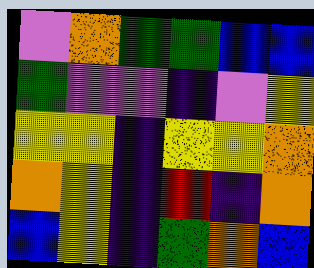[["violet", "orange", "green", "green", "blue", "blue"], ["green", "violet", "violet", "indigo", "violet", "yellow"], ["yellow", "yellow", "indigo", "yellow", "yellow", "orange"], ["orange", "yellow", "indigo", "red", "indigo", "orange"], ["blue", "yellow", "indigo", "green", "orange", "blue"]]